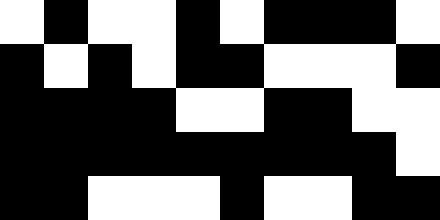[["white", "black", "white", "white", "black", "white", "black", "black", "black", "white"], ["black", "white", "black", "white", "black", "black", "white", "white", "white", "black"], ["black", "black", "black", "black", "white", "white", "black", "black", "white", "white"], ["black", "black", "black", "black", "black", "black", "black", "black", "black", "white"], ["black", "black", "white", "white", "white", "black", "white", "white", "black", "black"]]